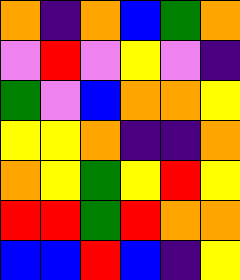[["orange", "indigo", "orange", "blue", "green", "orange"], ["violet", "red", "violet", "yellow", "violet", "indigo"], ["green", "violet", "blue", "orange", "orange", "yellow"], ["yellow", "yellow", "orange", "indigo", "indigo", "orange"], ["orange", "yellow", "green", "yellow", "red", "yellow"], ["red", "red", "green", "red", "orange", "orange"], ["blue", "blue", "red", "blue", "indigo", "yellow"]]